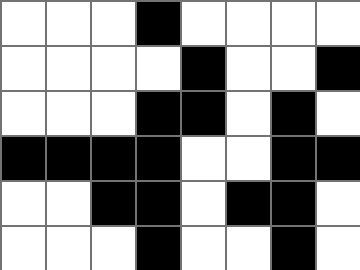[["white", "white", "white", "black", "white", "white", "white", "white"], ["white", "white", "white", "white", "black", "white", "white", "black"], ["white", "white", "white", "black", "black", "white", "black", "white"], ["black", "black", "black", "black", "white", "white", "black", "black"], ["white", "white", "black", "black", "white", "black", "black", "white"], ["white", "white", "white", "black", "white", "white", "black", "white"]]